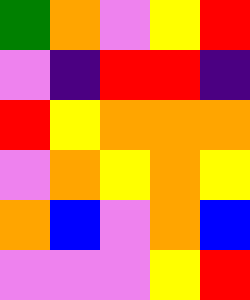[["green", "orange", "violet", "yellow", "red"], ["violet", "indigo", "red", "red", "indigo"], ["red", "yellow", "orange", "orange", "orange"], ["violet", "orange", "yellow", "orange", "yellow"], ["orange", "blue", "violet", "orange", "blue"], ["violet", "violet", "violet", "yellow", "red"]]